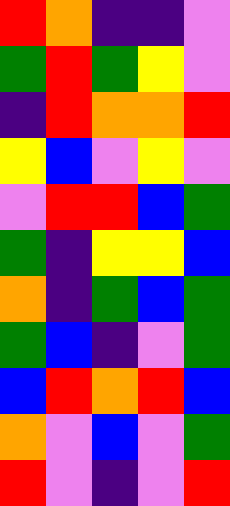[["red", "orange", "indigo", "indigo", "violet"], ["green", "red", "green", "yellow", "violet"], ["indigo", "red", "orange", "orange", "red"], ["yellow", "blue", "violet", "yellow", "violet"], ["violet", "red", "red", "blue", "green"], ["green", "indigo", "yellow", "yellow", "blue"], ["orange", "indigo", "green", "blue", "green"], ["green", "blue", "indigo", "violet", "green"], ["blue", "red", "orange", "red", "blue"], ["orange", "violet", "blue", "violet", "green"], ["red", "violet", "indigo", "violet", "red"]]